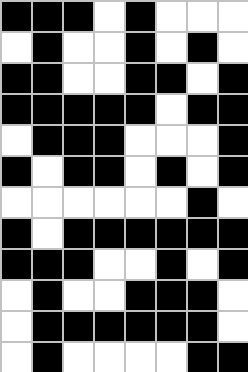[["black", "black", "black", "white", "black", "white", "white", "white"], ["white", "black", "white", "white", "black", "white", "black", "white"], ["black", "black", "white", "white", "black", "black", "white", "black"], ["black", "black", "black", "black", "black", "white", "black", "black"], ["white", "black", "black", "black", "white", "white", "white", "black"], ["black", "white", "black", "black", "white", "black", "white", "black"], ["white", "white", "white", "white", "white", "white", "black", "white"], ["black", "white", "black", "black", "black", "black", "black", "black"], ["black", "black", "black", "white", "white", "black", "white", "black"], ["white", "black", "white", "white", "black", "black", "black", "white"], ["white", "black", "black", "black", "black", "black", "black", "white"], ["white", "black", "white", "white", "white", "white", "black", "black"]]